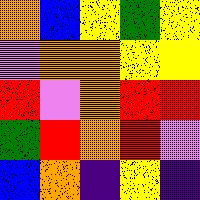[["orange", "blue", "yellow", "green", "yellow"], ["violet", "orange", "orange", "yellow", "yellow"], ["red", "violet", "orange", "red", "red"], ["green", "red", "orange", "red", "violet"], ["blue", "orange", "indigo", "yellow", "indigo"]]